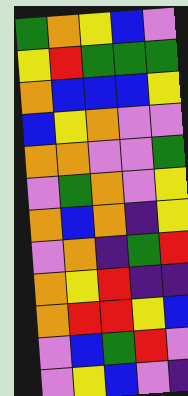[["green", "orange", "yellow", "blue", "violet"], ["yellow", "red", "green", "green", "green"], ["orange", "blue", "blue", "blue", "yellow"], ["blue", "yellow", "orange", "violet", "violet"], ["orange", "orange", "violet", "violet", "green"], ["violet", "green", "orange", "violet", "yellow"], ["orange", "blue", "orange", "indigo", "yellow"], ["violet", "orange", "indigo", "green", "red"], ["orange", "yellow", "red", "indigo", "indigo"], ["orange", "red", "red", "yellow", "blue"], ["violet", "blue", "green", "red", "violet"], ["violet", "yellow", "blue", "violet", "indigo"]]